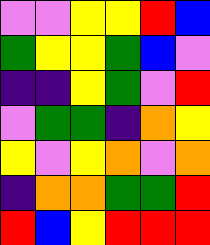[["violet", "violet", "yellow", "yellow", "red", "blue"], ["green", "yellow", "yellow", "green", "blue", "violet"], ["indigo", "indigo", "yellow", "green", "violet", "red"], ["violet", "green", "green", "indigo", "orange", "yellow"], ["yellow", "violet", "yellow", "orange", "violet", "orange"], ["indigo", "orange", "orange", "green", "green", "red"], ["red", "blue", "yellow", "red", "red", "red"]]